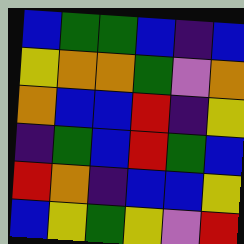[["blue", "green", "green", "blue", "indigo", "blue"], ["yellow", "orange", "orange", "green", "violet", "orange"], ["orange", "blue", "blue", "red", "indigo", "yellow"], ["indigo", "green", "blue", "red", "green", "blue"], ["red", "orange", "indigo", "blue", "blue", "yellow"], ["blue", "yellow", "green", "yellow", "violet", "red"]]